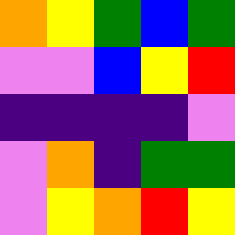[["orange", "yellow", "green", "blue", "green"], ["violet", "violet", "blue", "yellow", "red"], ["indigo", "indigo", "indigo", "indigo", "violet"], ["violet", "orange", "indigo", "green", "green"], ["violet", "yellow", "orange", "red", "yellow"]]